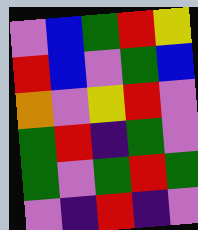[["violet", "blue", "green", "red", "yellow"], ["red", "blue", "violet", "green", "blue"], ["orange", "violet", "yellow", "red", "violet"], ["green", "red", "indigo", "green", "violet"], ["green", "violet", "green", "red", "green"], ["violet", "indigo", "red", "indigo", "violet"]]